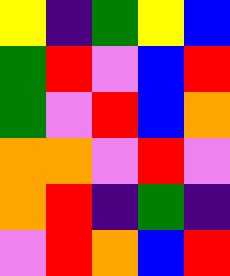[["yellow", "indigo", "green", "yellow", "blue"], ["green", "red", "violet", "blue", "red"], ["green", "violet", "red", "blue", "orange"], ["orange", "orange", "violet", "red", "violet"], ["orange", "red", "indigo", "green", "indigo"], ["violet", "red", "orange", "blue", "red"]]